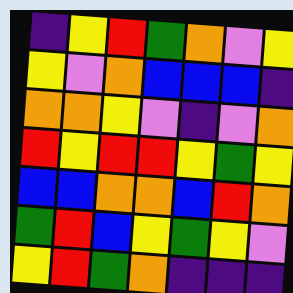[["indigo", "yellow", "red", "green", "orange", "violet", "yellow"], ["yellow", "violet", "orange", "blue", "blue", "blue", "indigo"], ["orange", "orange", "yellow", "violet", "indigo", "violet", "orange"], ["red", "yellow", "red", "red", "yellow", "green", "yellow"], ["blue", "blue", "orange", "orange", "blue", "red", "orange"], ["green", "red", "blue", "yellow", "green", "yellow", "violet"], ["yellow", "red", "green", "orange", "indigo", "indigo", "indigo"]]